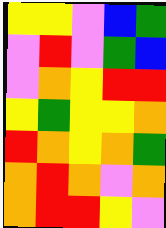[["yellow", "yellow", "violet", "blue", "green"], ["violet", "red", "violet", "green", "blue"], ["violet", "orange", "yellow", "red", "red"], ["yellow", "green", "yellow", "yellow", "orange"], ["red", "orange", "yellow", "orange", "green"], ["orange", "red", "orange", "violet", "orange"], ["orange", "red", "red", "yellow", "violet"]]